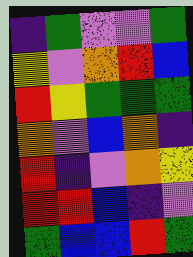[["indigo", "green", "violet", "violet", "green"], ["yellow", "violet", "orange", "red", "blue"], ["red", "yellow", "green", "green", "green"], ["orange", "violet", "blue", "orange", "indigo"], ["red", "indigo", "violet", "orange", "yellow"], ["red", "red", "blue", "indigo", "violet"], ["green", "blue", "blue", "red", "green"]]